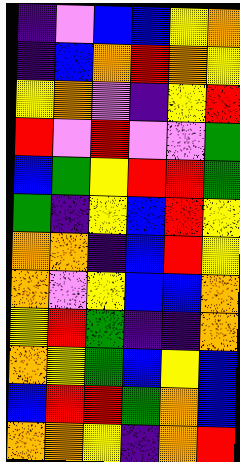[["indigo", "violet", "blue", "blue", "yellow", "orange"], ["indigo", "blue", "orange", "red", "orange", "yellow"], ["yellow", "orange", "violet", "indigo", "yellow", "red"], ["red", "violet", "red", "violet", "violet", "green"], ["blue", "green", "yellow", "red", "red", "green"], ["green", "indigo", "yellow", "blue", "red", "yellow"], ["orange", "orange", "indigo", "blue", "red", "yellow"], ["orange", "violet", "yellow", "blue", "blue", "orange"], ["yellow", "red", "green", "indigo", "indigo", "orange"], ["orange", "yellow", "green", "blue", "yellow", "blue"], ["blue", "red", "red", "green", "orange", "blue"], ["orange", "orange", "yellow", "indigo", "orange", "red"]]